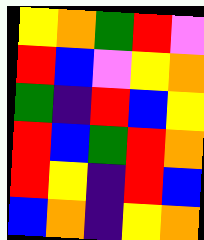[["yellow", "orange", "green", "red", "violet"], ["red", "blue", "violet", "yellow", "orange"], ["green", "indigo", "red", "blue", "yellow"], ["red", "blue", "green", "red", "orange"], ["red", "yellow", "indigo", "red", "blue"], ["blue", "orange", "indigo", "yellow", "orange"]]